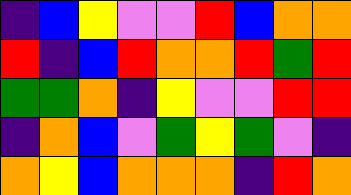[["indigo", "blue", "yellow", "violet", "violet", "red", "blue", "orange", "orange"], ["red", "indigo", "blue", "red", "orange", "orange", "red", "green", "red"], ["green", "green", "orange", "indigo", "yellow", "violet", "violet", "red", "red"], ["indigo", "orange", "blue", "violet", "green", "yellow", "green", "violet", "indigo"], ["orange", "yellow", "blue", "orange", "orange", "orange", "indigo", "red", "orange"]]